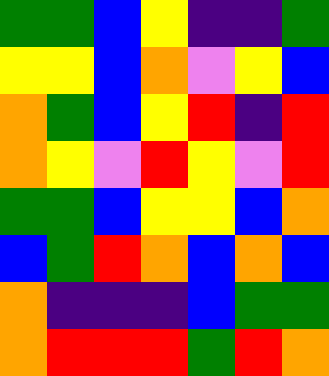[["green", "green", "blue", "yellow", "indigo", "indigo", "green"], ["yellow", "yellow", "blue", "orange", "violet", "yellow", "blue"], ["orange", "green", "blue", "yellow", "red", "indigo", "red"], ["orange", "yellow", "violet", "red", "yellow", "violet", "red"], ["green", "green", "blue", "yellow", "yellow", "blue", "orange"], ["blue", "green", "red", "orange", "blue", "orange", "blue"], ["orange", "indigo", "indigo", "indigo", "blue", "green", "green"], ["orange", "red", "red", "red", "green", "red", "orange"]]